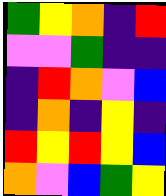[["green", "yellow", "orange", "indigo", "red"], ["violet", "violet", "green", "indigo", "indigo"], ["indigo", "red", "orange", "violet", "blue"], ["indigo", "orange", "indigo", "yellow", "indigo"], ["red", "yellow", "red", "yellow", "blue"], ["orange", "violet", "blue", "green", "yellow"]]